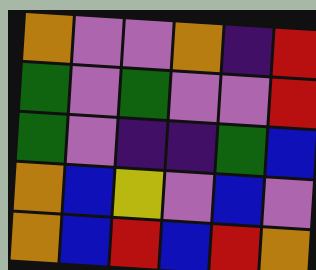[["orange", "violet", "violet", "orange", "indigo", "red"], ["green", "violet", "green", "violet", "violet", "red"], ["green", "violet", "indigo", "indigo", "green", "blue"], ["orange", "blue", "yellow", "violet", "blue", "violet"], ["orange", "blue", "red", "blue", "red", "orange"]]